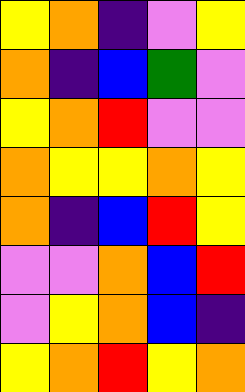[["yellow", "orange", "indigo", "violet", "yellow"], ["orange", "indigo", "blue", "green", "violet"], ["yellow", "orange", "red", "violet", "violet"], ["orange", "yellow", "yellow", "orange", "yellow"], ["orange", "indigo", "blue", "red", "yellow"], ["violet", "violet", "orange", "blue", "red"], ["violet", "yellow", "orange", "blue", "indigo"], ["yellow", "orange", "red", "yellow", "orange"]]